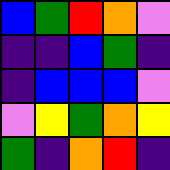[["blue", "green", "red", "orange", "violet"], ["indigo", "indigo", "blue", "green", "indigo"], ["indigo", "blue", "blue", "blue", "violet"], ["violet", "yellow", "green", "orange", "yellow"], ["green", "indigo", "orange", "red", "indigo"]]